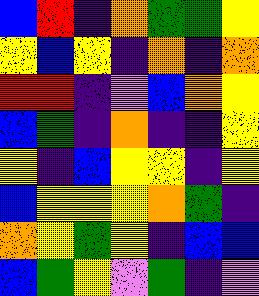[["blue", "red", "indigo", "orange", "green", "green", "yellow"], ["yellow", "blue", "yellow", "indigo", "orange", "indigo", "orange"], ["red", "red", "indigo", "violet", "blue", "orange", "yellow"], ["blue", "green", "indigo", "orange", "indigo", "indigo", "yellow"], ["yellow", "indigo", "blue", "yellow", "yellow", "indigo", "yellow"], ["blue", "yellow", "yellow", "yellow", "orange", "green", "indigo"], ["orange", "yellow", "green", "yellow", "indigo", "blue", "blue"], ["blue", "green", "yellow", "violet", "green", "indigo", "violet"]]